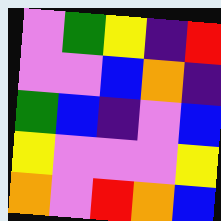[["violet", "green", "yellow", "indigo", "red"], ["violet", "violet", "blue", "orange", "indigo"], ["green", "blue", "indigo", "violet", "blue"], ["yellow", "violet", "violet", "violet", "yellow"], ["orange", "violet", "red", "orange", "blue"]]